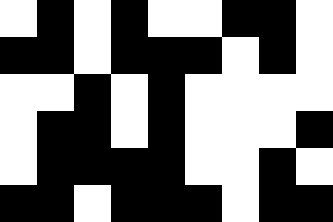[["white", "black", "white", "black", "white", "white", "black", "black", "white"], ["black", "black", "white", "black", "black", "black", "white", "black", "white"], ["white", "white", "black", "white", "black", "white", "white", "white", "white"], ["white", "black", "black", "white", "black", "white", "white", "white", "black"], ["white", "black", "black", "black", "black", "white", "white", "black", "white"], ["black", "black", "white", "black", "black", "black", "white", "black", "black"]]